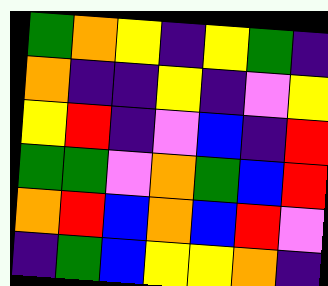[["green", "orange", "yellow", "indigo", "yellow", "green", "indigo"], ["orange", "indigo", "indigo", "yellow", "indigo", "violet", "yellow"], ["yellow", "red", "indigo", "violet", "blue", "indigo", "red"], ["green", "green", "violet", "orange", "green", "blue", "red"], ["orange", "red", "blue", "orange", "blue", "red", "violet"], ["indigo", "green", "blue", "yellow", "yellow", "orange", "indigo"]]